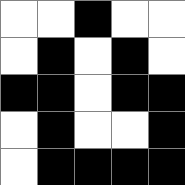[["white", "white", "black", "white", "white"], ["white", "black", "white", "black", "white"], ["black", "black", "white", "black", "black"], ["white", "black", "white", "white", "black"], ["white", "black", "black", "black", "black"]]